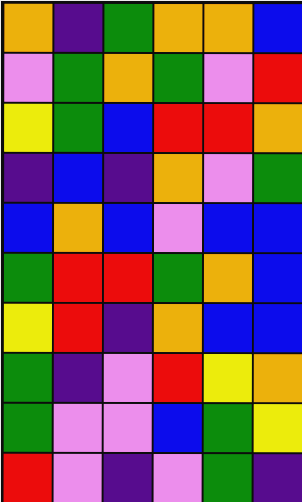[["orange", "indigo", "green", "orange", "orange", "blue"], ["violet", "green", "orange", "green", "violet", "red"], ["yellow", "green", "blue", "red", "red", "orange"], ["indigo", "blue", "indigo", "orange", "violet", "green"], ["blue", "orange", "blue", "violet", "blue", "blue"], ["green", "red", "red", "green", "orange", "blue"], ["yellow", "red", "indigo", "orange", "blue", "blue"], ["green", "indigo", "violet", "red", "yellow", "orange"], ["green", "violet", "violet", "blue", "green", "yellow"], ["red", "violet", "indigo", "violet", "green", "indigo"]]